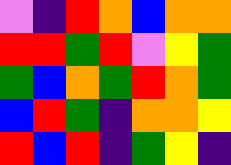[["violet", "indigo", "red", "orange", "blue", "orange", "orange"], ["red", "red", "green", "red", "violet", "yellow", "green"], ["green", "blue", "orange", "green", "red", "orange", "green"], ["blue", "red", "green", "indigo", "orange", "orange", "yellow"], ["red", "blue", "red", "indigo", "green", "yellow", "indigo"]]